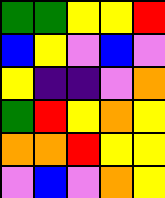[["green", "green", "yellow", "yellow", "red"], ["blue", "yellow", "violet", "blue", "violet"], ["yellow", "indigo", "indigo", "violet", "orange"], ["green", "red", "yellow", "orange", "yellow"], ["orange", "orange", "red", "yellow", "yellow"], ["violet", "blue", "violet", "orange", "yellow"]]